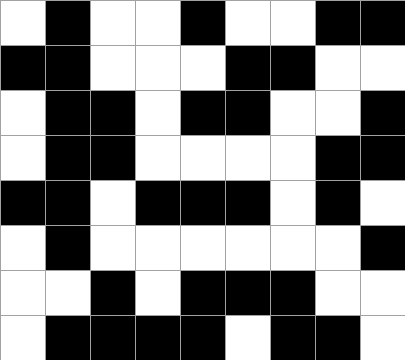[["white", "black", "white", "white", "black", "white", "white", "black", "black"], ["black", "black", "white", "white", "white", "black", "black", "white", "white"], ["white", "black", "black", "white", "black", "black", "white", "white", "black"], ["white", "black", "black", "white", "white", "white", "white", "black", "black"], ["black", "black", "white", "black", "black", "black", "white", "black", "white"], ["white", "black", "white", "white", "white", "white", "white", "white", "black"], ["white", "white", "black", "white", "black", "black", "black", "white", "white"], ["white", "black", "black", "black", "black", "white", "black", "black", "white"]]